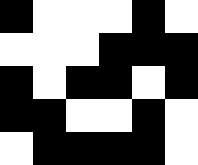[["black", "white", "white", "white", "black", "white"], ["white", "white", "white", "black", "black", "black"], ["black", "white", "black", "black", "white", "black"], ["black", "black", "white", "white", "black", "white"], ["white", "black", "black", "black", "black", "white"]]